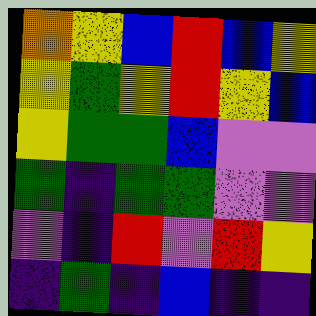[["orange", "yellow", "blue", "red", "blue", "yellow"], ["yellow", "green", "yellow", "red", "yellow", "blue"], ["yellow", "green", "green", "blue", "violet", "violet"], ["green", "indigo", "green", "green", "violet", "violet"], ["violet", "indigo", "red", "violet", "red", "yellow"], ["indigo", "green", "indigo", "blue", "indigo", "indigo"]]